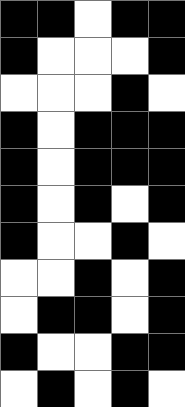[["black", "black", "white", "black", "black"], ["black", "white", "white", "white", "black"], ["white", "white", "white", "black", "white"], ["black", "white", "black", "black", "black"], ["black", "white", "black", "black", "black"], ["black", "white", "black", "white", "black"], ["black", "white", "white", "black", "white"], ["white", "white", "black", "white", "black"], ["white", "black", "black", "white", "black"], ["black", "white", "white", "black", "black"], ["white", "black", "white", "black", "white"]]